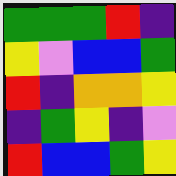[["green", "green", "green", "red", "indigo"], ["yellow", "violet", "blue", "blue", "green"], ["red", "indigo", "orange", "orange", "yellow"], ["indigo", "green", "yellow", "indigo", "violet"], ["red", "blue", "blue", "green", "yellow"]]